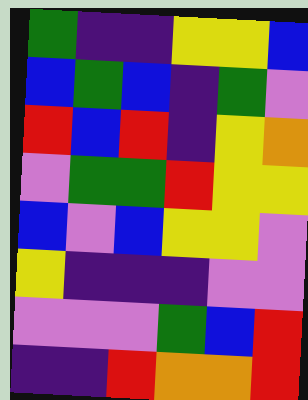[["green", "indigo", "indigo", "yellow", "yellow", "blue"], ["blue", "green", "blue", "indigo", "green", "violet"], ["red", "blue", "red", "indigo", "yellow", "orange"], ["violet", "green", "green", "red", "yellow", "yellow"], ["blue", "violet", "blue", "yellow", "yellow", "violet"], ["yellow", "indigo", "indigo", "indigo", "violet", "violet"], ["violet", "violet", "violet", "green", "blue", "red"], ["indigo", "indigo", "red", "orange", "orange", "red"]]